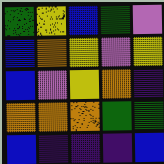[["green", "yellow", "blue", "green", "violet"], ["blue", "orange", "yellow", "violet", "yellow"], ["blue", "violet", "yellow", "orange", "indigo"], ["orange", "orange", "orange", "green", "green"], ["blue", "indigo", "indigo", "indigo", "blue"]]